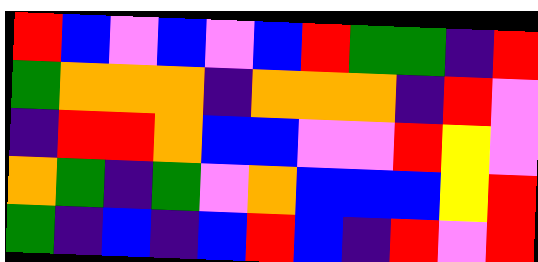[["red", "blue", "violet", "blue", "violet", "blue", "red", "green", "green", "indigo", "red"], ["green", "orange", "orange", "orange", "indigo", "orange", "orange", "orange", "indigo", "red", "violet"], ["indigo", "red", "red", "orange", "blue", "blue", "violet", "violet", "red", "yellow", "violet"], ["orange", "green", "indigo", "green", "violet", "orange", "blue", "blue", "blue", "yellow", "red"], ["green", "indigo", "blue", "indigo", "blue", "red", "blue", "indigo", "red", "violet", "red"]]